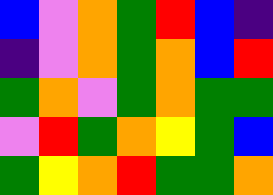[["blue", "violet", "orange", "green", "red", "blue", "indigo"], ["indigo", "violet", "orange", "green", "orange", "blue", "red"], ["green", "orange", "violet", "green", "orange", "green", "green"], ["violet", "red", "green", "orange", "yellow", "green", "blue"], ["green", "yellow", "orange", "red", "green", "green", "orange"]]